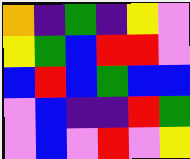[["orange", "indigo", "green", "indigo", "yellow", "violet"], ["yellow", "green", "blue", "red", "red", "violet"], ["blue", "red", "blue", "green", "blue", "blue"], ["violet", "blue", "indigo", "indigo", "red", "green"], ["violet", "blue", "violet", "red", "violet", "yellow"]]